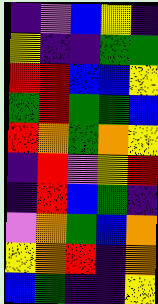[["indigo", "violet", "blue", "yellow", "indigo"], ["yellow", "indigo", "indigo", "green", "green"], ["red", "red", "blue", "blue", "yellow"], ["green", "red", "green", "green", "blue"], ["red", "orange", "green", "orange", "yellow"], ["indigo", "red", "violet", "yellow", "red"], ["indigo", "red", "blue", "green", "indigo"], ["violet", "orange", "green", "blue", "orange"], ["yellow", "orange", "red", "indigo", "orange"], ["blue", "green", "indigo", "indigo", "yellow"]]